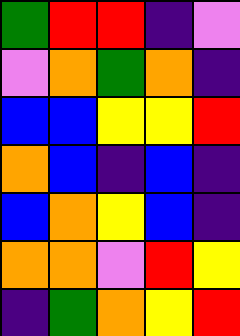[["green", "red", "red", "indigo", "violet"], ["violet", "orange", "green", "orange", "indigo"], ["blue", "blue", "yellow", "yellow", "red"], ["orange", "blue", "indigo", "blue", "indigo"], ["blue", "orange", "yellow", "blue", "indigo"], ["orange", "orange", "violet", "red", "yellow"], ["indigo", "green", "orange", "yellow", "red"]]